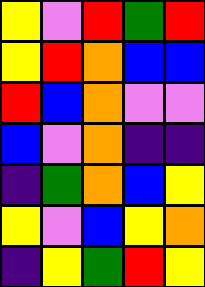[["yellow", "violet", "red", "green", "red"], ["yellow", "red", "orange", "blue", "blue"], ["red", "blue", "orange", "violet", "violet"], ["blue", "violet", "orange", "indigo", "indigo"], ["indigo", "green", "orange", "blue", "yellow"], ["yellow", "violet", "blue", "yellow", "orange"], ["indigo", "yellow", "green", "red", "yellow"]]